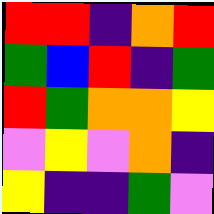[["red", "red", "indigo", "orange", "red"], ["green", "blue", "red", "indigo", "green"], ["red", "green", "orange", "orange", "yellow"], ["violet", "yellow", "violet", "orange", "indigo"], ["yellow", "indigo", "indigo", "green", "violet"]]